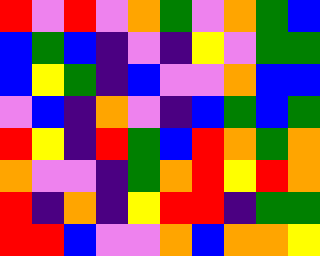[["red", "violet", "red", "violet", "orange", "green", "violet", "orange", "green", "blue"], ["blue", "green", "blue", "indigo", "violet", "indigo", "yellow", "violet", "green", "green"], ["blue", "yellow", "green", "indigo", "blue", "violet", "violet", "orange", "blue", "blue"], ["violet", "blue", "indigo", "orange", "violet", "indigo", "blue", "green", "blue", "green"], ["red", "yellow", "indigo", "red", "green", "blue", "red", "orange", "green", "orange"], ["orange", "violet", "violet", "indigo", "green", "orange", "red", "yellow", "red", "orange"], ["red", "indigo", "orange", "indigo", "yellow", "red", "red", "indigo", "green", "green"], ["red", "red", "blue", "violet", "violet", "orange", "blue", "orange", "orange", "yellow"]]